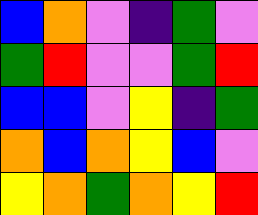[["blue", "orange", "violet", "indigo", "green", "violet"], ["green", "red", "violet", "violet", "green", "red"], ["blue", "blue", "violet", "yellow", "indigo", "green"], ["orange", "blue", "orange", "yellow", "blue", "violet"], ["yellow", "orange", "green", "orange", "yellow", "red"]]